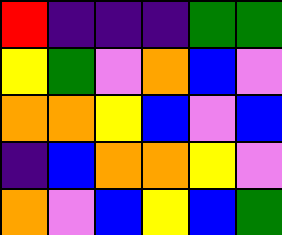[["red", "indigo", "indigo", "indigo", "green", "green"], ["yellow", "green", "violet", "orange", "blue", "violet"], ["orange", "orange", "yellow", "blue", "violet", "blue"], ["indigo", "blue", "orange", "orange", "yellow", "violet"], ["orange", "violet", "blue", "yellow", "blue", "green"]]